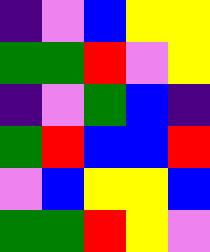[["indigo", "violet", "blue", "yellow", "yellow"], ["green", "green", "red", "violet", "yellow"], ["indigo", "violet", "green", "blue", "indigo"], ["green", "red", "blue", "blue", "red"], ["violet", "blue", "yellow", "yellow", "blue"], ["green", "green", "red", "yellow", "violet"]]